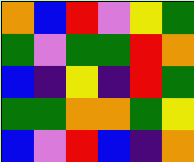[["orange", "blue", "red", "violet", "yellow", "green"], ["green", "violet", "green", "green", "red", "orange"], ["blue", "indigo", "yellow", "indigo", "red", "green"], ["green", "green", "orange", "orange", "green", "yellow"], ["blue", "violet", "red", "blue", "indigo", "orange"]]